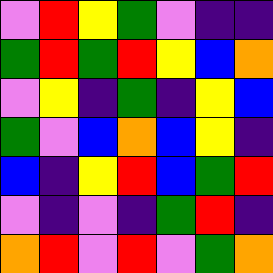[["violet", "red", "yellow", "green", "violet", "indigo", "indigo"], ["green", "red", "green", "red", "yellow", "blue", "orange"], ["violet", "yellow", "indigo", "green", "indigo", "yellow", "blue"], ["green", "violet", "blue", "orange", "blue", "yellow", "indigo"], ["blue", "indigo", "yellow", "red", "blue", "green", "red"], ["violet", "indigo", "violet", "indigo", "green", "red", "indigo"], ["orange", "red", "violet", "red", "violet", "green", "orange"]]